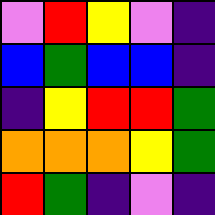[["violet", "red", "yellow", "violet", "indigo"], ["blue", "green", "blue", "blue", "indigo"], ["indigo", "yellow", "red", "red", "green"], ["orange", "orange", "orange", "yellow", "green"], ["red", "green", "indigo", "violet", "indigo"]]